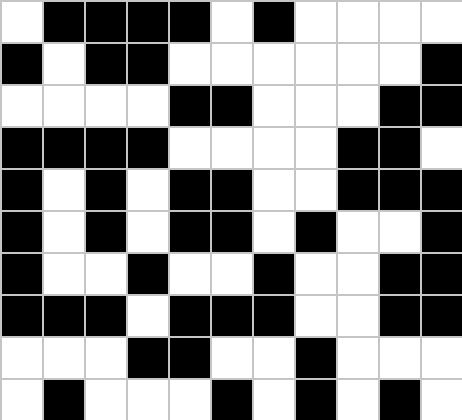[["white", "black", "black", "black", "black", "white", "black", "white", "white", "white", "white"], ["black", "white", "black", "black", "white", "white", "white", "white", "white", "white", "black"], ["white", "white", "white", "white", "black", "black", "white", "white", "white", "black", "black"], ["black", "black", "black", "black", "white", "white", "white", "white", "black", "black", "white"], ["black", "white", "black", "white", "black", "black", "white", "white", "black", "black", "black"], ["black", "white", "black", "white", "black", "black", "white", "black", "white", "white", "black"], ["black", "white", "white", "black", "white", "white", "black", "white", "white", "black", "black"], ["black", "black", "black", "white", "black", "black", "black", "white", "white", "black", "black"], ["white", "white", "white", "black", "black", "white", "white", "black", "white", "white", "white"], ["white", "black", "white", "white", "white", "black", "white", "black", "white", "black", "white"]]